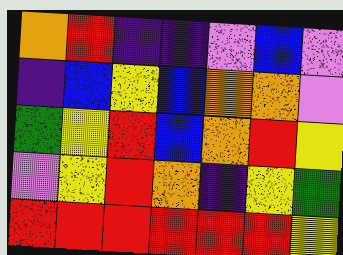[["orange", "red", "indigo", "indigo", "violet", "blue", "violet"], ["indigo", "blue", "yellow", "blue", "orange", "orange", "violet"], ["green", "yellow", "red", "blue", "orange", "red", "yellow"], ["violet", "yellow", "red", "orange", "indigo", "yellow", "green"], ["red", "red", "red", "red", "red", "red", "yellow"]]